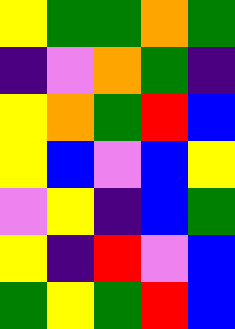[["yellow", "green", "green", "orange", "green"], ["indigo", "violet", "orange", "green", "indigo"], ["yellow", "orange", "green", "red", "blue"], ["yellow", "blue", "violet", "blue", "yellow"], ["violet", "yellow", "indigo", "blue", "green"], ["yellow", "indigo", "red", "violet", "blue"], ["green", "yellow", "green", "red", "blue"]]